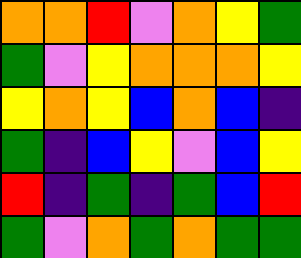[["orange", "orange", "red", "violet", "orange", "yellow", "green"], ["green", "violet", "yellow", "orange", "orange", "orange", "yellow"], ["yellow", "orange", "yellow", "blue", "orange", "blue", "indigo"], ["green", "indigo", "blue", "yellow", "violet", "blue", "yellow"], ["red", "indigo", "green", "indigo", "green", "blue", "red"], ["green", "violet", "orange", "green", "orange", "green", "green"]]